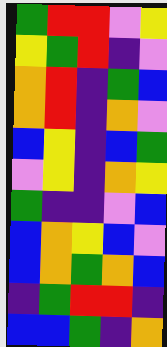[["green", "red", "red", "violet", "yellow"], ["yellow", "green", "red", "indigo", "violet"], ["orange", "red", "indigo", "green", "blue"], ["orange", "red", "indigo", "orange", "violet"], ["blue", "yellow", "indigo", "blue", "green"], ["violet", "yellow", "indigo", "orange", "yellow"], ["green", "indigo", "indigo", "violet", "blue"], ["blue", "orange", "yellow", "blue", "violet"], ["blue", "orange", "green", "orange", "blue"], ["indigo", "green", "red", "red", "indigo"], ["blue", "blue", "green", "indigo", "orange"]]